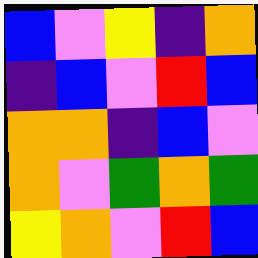[["blue", "violet", "yellow", "indigo", "orange"], ["indigo", "blue", "violet", "red", "blue"], ["orange", "orange", "indigo", "blue", "violet"], ["orange", "violet", "green", "orange", "green"], ["yellow", "orange", "violet", "red", "blue"]]